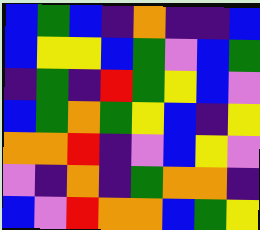[["blue", "green", "blue", "indigo", "orange", "indigo", "indigo", "blue"], ["blue", "yellow", "yellow", "blue", "green", "violet", "blue", "green"], ["indigo", "green", "indigo", "red", "green", "yellow", "blue", "violet"], ["blue", "green", "orange", "green", "yellow", "blue", "indigo", "yellow"], ["orange", "orange", "red", "indigo", "violet", "blue", "yellow", "violet"], ["violet", "indigo", "orange", "indigo", "green", "orange", "orange", "indigo"], ["blue", "violet", "red", "orange", "orange", "blue", "green", "yellow"]]